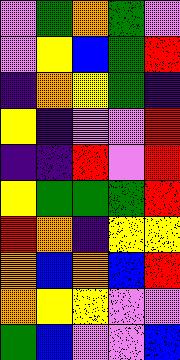[["violet", "green", "orange", "green", "violet"], ["violet", "yellow", "blue", "green", "red"], ["indigo", "orange", "yellow", "green", "indigo"], ["yellow", "indigo", "violet", "violet", "red"], ["indigo", "indigo", "red", "violet", "red"], ["yellow", "green", "green", "green", "red"], ["red", "orange", "indigo", "yellow", "yellow"], ["orange", "blue", "orange", "blue", "red"], ["orange", "yellow", "yellow", "violet", "violet"], ["green", "blue", "violet", "violet", "blue"]]